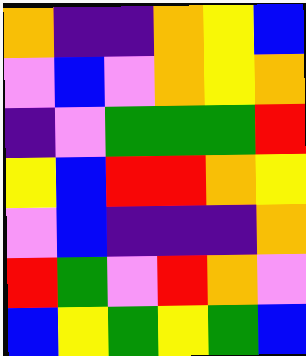[["orange", "indigo", "indigo", "orange", "yellow", "blue"], ["violet", "blue", "violet", "orange", "yellow", "orange"], ["indigo", "violet", "green", "green", "green", "red"], ["yellow", "blue", "red", "red", "orange", "yellow"], ["violet", "blue", "indigo", "indigo", "indigo", "orange"], ["red", "green", "violet", "red", "orange", "violet"], ["blue", "yellow", "green", "yellow", "green", "blue"]]